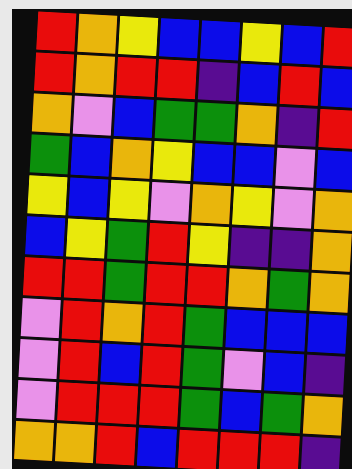[["red", "orange", "yellow", "blue", "blue", "yellow", "blue", "red"], ["red", "orange", "red", "red", "indigo", "blue", "red", "blue"], ["orange", "violet", "blue", "green", "green", "orange", "indigo", "red"], ["green", "blue", "orange", "yellow", "blue", "blue", "violet", "blue"], ["yellow", "blue", "yellow", "violet", "orange", "yellow", "violet", "orange"], ["blue", "yellow", "green", "red", "yellow", "indigo", "indigo", "orange"], ["red", "red", "green", "red", "red", "orange", "green", "orange"], ["violet", "red", "orange", "red", "green", "blue", "blue", "blue"], ["violet", "red", "blue", "red", "green", "violet", "blue", "indigo"], ["violet", "red", "red", "red", "green", "blue", "green", "orange"], ["orange", "orange", "red", "blue", "red", "red", "red", "indigo"]]